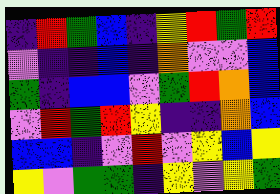[["indigo", "red", "green", "blue", "indigo", "yellow", "red", "green", "red"], ["violet", "indigo", "indigo", "blue", "indigo", "orange", "violet", "violet", "blue"], ["green", "indigo", "blue", "blue", "violet", "green", "red", "orange", "blue"], ["violet", "red", "green", "red", "yellow", "indigo", "indigo", "orange", "blue"], ["blue", "blue", "indigo", "violet", "red", "violet", "yellow", "blue", "yellow"], ["yellow", "violet", "green", "green", "indigo", "yellow", "violet", "yellow", "green"]]